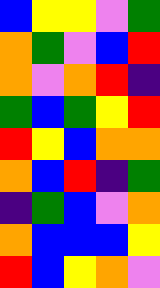[["blue", "yellow", "yellow", "violet", "green"], ["orange", "green", "violet", "blue", "red"], ["orange", "violet", "orange", "red", "indigo"], ["green", "blue", "green", "yellow", "red"], ["red", "yellow", "blue", "orange", "orange"], ["orange", "blue", "red", "indigo", "green"], ["indigo", "green", "blue", "violet", "orange"], ["orange", "blue", "blue", "blue", "yellow"], ["red", "blue", "yellow", "orange", "violet"]]